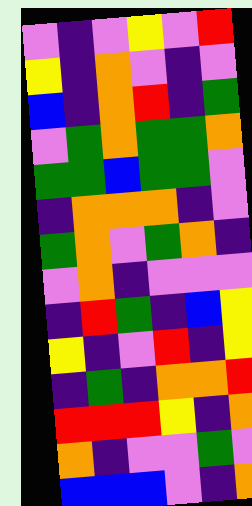[["violet", "indigo", "violet", "yellow", "violet", "red"], ["yellow", "indigo", "orange", "violet", "indigo", "violet"], ["blue", "indigo", "orange", "red", "indigo", "green"], ["violet", "green", "orange", "green", "green", "orange"], ["green", "green", "blue", "green", "green", "violet"], ["indigo", "orange", "orange", "orange", "indigo", "violet"], ["green", "orange", "violet", "green", "orange", "indigo"], ["violet", "orange", "indigo", "violet", "violet", "violet"], ["indigo", "red", "green", "indigo", "blue", "yellow"], ["yellow", "indigo", "violet", "red", "indigo", "yellow"], ["indigo", "green", "indigo", "orange", "orange", "red"], ["red", "red", "red", "yellow", "indigo", "orange"], ["orange", "indigo", "violet", "violet", "green", "violet"], ["blue", "blue", "blue", "violet", "indigo", "orange"]]